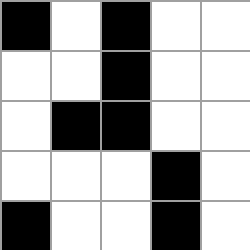[["black", "white", "black", "white", "white"], ["white", "white", "black", "white", "white"], ["white", "black", "black", "white", "white"], ["white", "white", "white", "black", "white"], ["black", "white", "white", "black", "white"]]